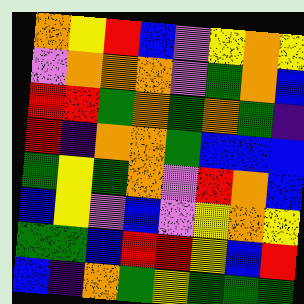[["orange", "yellow", "red", "blue", "violet", "yellow", "orange", "yellow"], ["violet", "orange", "orange", "orange", "violet", "green", "orange", "blue"], ["red", "red", "green", "orange", "green", "orange", "green", "indigo"], ["red", "indigo", "orange", "orange", "green", "blue", "blue", "blue"], ["green", "yellow", "green", "orange", "violet", "red", "orange", "blue"], ["blue", "yellow", "violet", "blue", "violet", "yellow", "orange", "yellow"], ["green", "green", "blue", "red", "red", "yellow", "blue", "red"], ["blue", "indigo", "orange", "green", "yellow", "green", "green", "green"]]